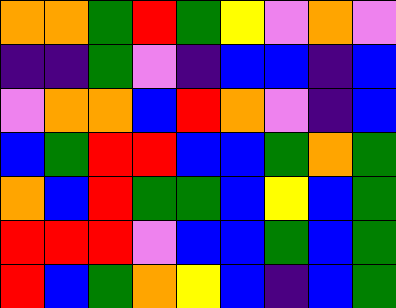[["orange", "orange", "green", "red", "green", "yellow", "violet", "orange", "violet"], ["indigo", "indigo", "green", "violet", "indigo", "blue", "blue", "indigo", "blue"], ["violet", "orange", "orange", "blue", "red", "orange", "violet", "indigo", "blue"], ["blue", "green", "red", "red", "blue", "blue", "green", "orange", "green"], ["orange", "blue", "red", "green", "green", "blue", "yellow", "blue", "green"], ["red", "red", "red", "violet", "blue", "blue", "green", "blue", "green"], ["red", "blue", "green", "orange", "yellow", "blue", "indigo", "blue", "green"]]